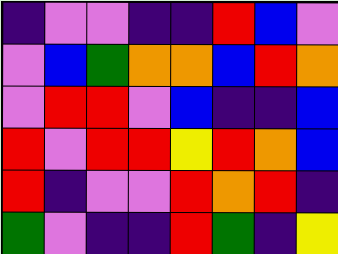[["indigo", "violet", "violet", "indigo", "indigo", "red", "blue", "violet"], ["violet", "blue", "green", "orange", "orange", "blue", "red", "orange"], ["violet", "red", "red", "violet", "blue", "indigo", "indigo", "blue"], ["red", "violet", "red", "red", "yellow", "red", "orange", "blue"], ["red", "indigo", "violet", "violet", "red", "orange", "red", "indigo"], ["green", "violet", "indigo", "indigo", "red", "green", "indigo", "yellow"]]